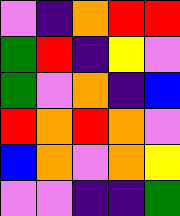[["violet", "indigo", "orange", "red", "red"], ["green", "red", "indigo", "yellow", "violet"], ["green", "violet", "orange", "indigo", "blue"], ["red", "orange", "red", "orange", "violet"], ["blue", "orange", "violet", "orange", "yellow"], ["violet", "violet", "indigo", "indigo", "green"]]